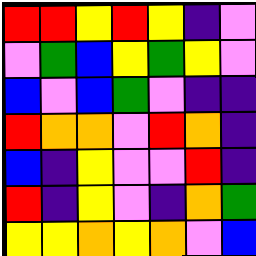[["red", "red", "yellow", "red", "yellow", "indigo", "violet"], ["violet", "green", "blue", "yellow", "green", "yellow", "violet"], ["blue", "violet", "blue", "green", "violet", "indigo", "indigo"], ["red", "orange", "orange", "violet", "red", "orange", "indigo"], ["blue", "indigo", "yellow", "violet", "violet", "red", "indigo"], ["red", "indigo", "yellow", "violet", "indigo", "orange", "green"], ["yellow", "yellow", "orange", "yellow", "orange", "violet", "blue"]]